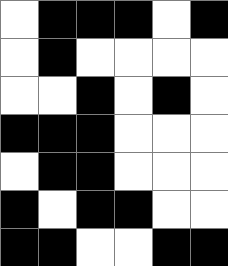[["white", "black", "black", "black", "white", "black"], ["white", "black", "white", "white", "white", "white"], ["white", "white", "black", "white", "black", "white"], ["black", "black", "black", "white", "white", "white"], ["white", "black", "black", "white", "white", "white"], ["black", "white", "black", "black", "white", "white"], ["black", "black", "white", "white", "black", "black"]]